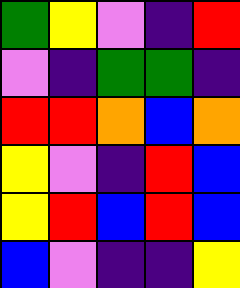[["green", "yellow", "violet", "indigo", "red"], ["violet", "indigo", "green", "green", "indigo"], ["red", "red", "orange", "blue", "orange"], ["yellow", "violet", "indigo", "red", "blue"], ["yellow", "red", "blue", "red", "blue"], ["blue", "violet", "indigo", "indigo", "yellow"]]